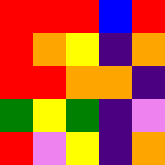[["red", "red", "red", "blue", "red"], ["red", "orange", "yellow", "indigo", "orange"], ["red", "red", "orange", "orange", "indigo"], ["green", "yellow", "green", "indigo", "violet"], ["red", "violet", "yellow", "indigo", "orange"]]